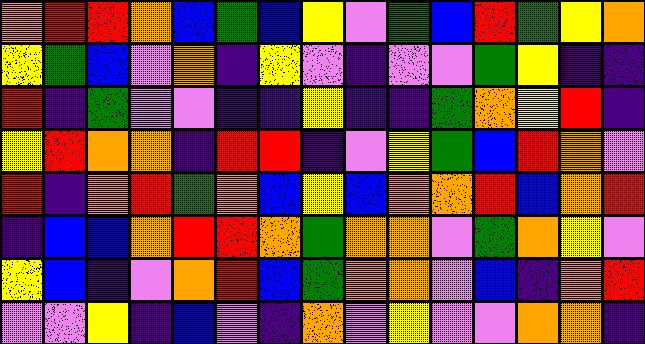[["orange", "red", "red", "orange", "blue", "green", "blue", "yellow", "violet", "green", "blue", "red", "green", "yellow", "orange"], ["yellow", "green", "blue", "violet", "orange", "indigo", "yellow", "violet", "indigo", "violet", "violet", "green", "yellow", "indigo", "indigo"], ["red", "indigo", "green", "violet", "violet", "indigo", "indigo", "yellow", "indigo", "indigo", "green", "orange", "yellow", "red", "indigo"], ["yellow", "red", "orange", "orange", "indigo", "red", "red", "indigo", "violet", "yellow", "green", "blue", "red", "orange", "violet"], ["red", "indigo", "orange", "red", "green", "orange", "blue", "yellow", "blue", "orange", "orange", "red", "blue", "orange", "red"], ["indigo", "blue", "blue", "orange", "red", "red", "orange", "green", "orange", "orange", "violet", "green", "orange", "yellow", "violet"], ["yellow", "blue", "indigo", "violet", "orange", "red", "blue", "green", "orange", "orange", "violet", "blue", "indigo", "orange", "red"], ["violet", "violet", "yellow", "indigo", "blue", "violet", "indigo", "orange", "violet", "yellow", "violet", "violet", "orange", "orange", "indigo"]]